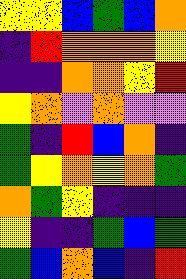[["yellow", "yellow", "blue", "green", "blue", "orange"], ["indigo", "red", "orange", "orange", "orange", "yellow"], ["indigo", "indigo", "orange", "orange", "yellow", "red"], ["yellow", "orange", "violet", "orange", "violet", "violet"], ["green", "indigo", "red", "blue", "orange", "indigo"], ["green", "yellow", "orange", "yellow", "orange", "green"], ["orange", "green", "yellow", "indigo", "indigo", "indigo"], ["yellow", "indigo", "indigo", "green", "blue", "green"], ["green", "blue", "orange", "blue", "indigo", "red"]]